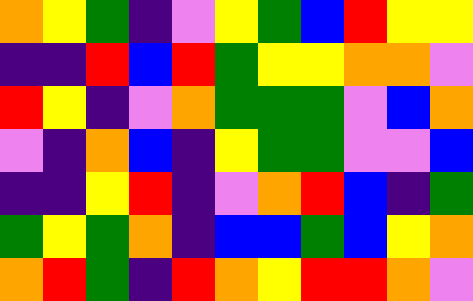[["orange", "yellow", "green", "indigo", "violet", "yellow", "green", "blue", "red", "yellow", "yellow"], ["indigo", "indigo", "red", "blue", "red", "green", "yellow", "yellow", "orange", "orange", "violet"], ["red", "yellow", "indigo", "violet", "orange", "green", "green", "green", "violet", "blue", "orange"], ["violet", "indigo", "orange", "blue", "indigo", "yellow", "green", "green", "violet", "violet", "blue"], ["indigo", "indigo", "yellow", "red", "indigo", "violet", "orange", "red", "blue", "indigo", "green"], ["green", "yellow", "green", "orange", "indigo", "blue", "blue", "green", "blue", "yellow", "orange"], ["orange", "red", "green", "indigo", "red", "orange", "yellow", "red", "red", "orange", "violet"]]